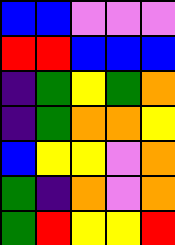[["blue", "blue", "violet", "violet", "violet"], ["red", "red", "blue", "blue", "blue"], ["indigo", "green", "yellow", "green", "orange"], ["indigo", "green", "orange", "orange", "yellow"], ["blue", "yellow", "yellow", "violet", "orange"], ["green", "indigo", "orange", "violet", "orange"], ["green", "red", "yellow", "yellow", "red"]]